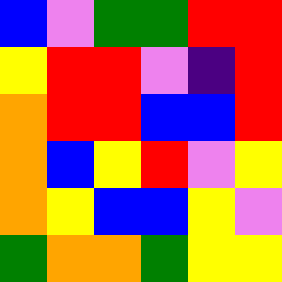[["blue", "violet", "green", "green", "red", "red"], ["yellow", "red", "red", "violet", "indigo", "red"], ["orange", "red", "red", "blue", "blue", "red"], ["orange", "blue", "yellow", "red", "violet", "yellow"], ["orange", "yellow", "blue", "blue", "yellow", "violet"], ["green", "orange", "orange", "green", "yellow", "yellow"]]